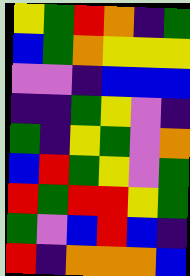[["yellow", "green", "red", "orange", "indigo", "green"], ["blue", "green", "orange", "yellow", "yellow", "yellow"], ["violet", "violet", "indigo", "blue", "blue", "blue"], ["indigo", "indigo", "green", "yellow", "violet", "indigo"], ["green", "indigo", "yellow", "green", "violet", "orange"], ["blue", "red", "green", "yellow", "violet", "green"], ["red", "green", "red", "red", "yellow", "green"], ["green", "violet", "blue", "red", "blue", "indigo"], ["red", "indigo", "orange", "orange", "orange", "blue"]]